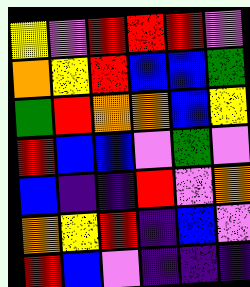[["yellow", "violet", "red", "red", "red", "violet"], ["orange", "yellow", "red", "blue", "blue", "green"], ["green", "red", "orange", "orange", "blue", "yellow"], ["red", "blue", "blue", "violet", "green", "violet"], ["blue", "indigo", "indigo", "red", "violet", "orange"], ["orange", "yellow", "red", "indigo", "blue", "violet"], ["red", "blue", "violet", "indigo", "indigo", "indigo"]]